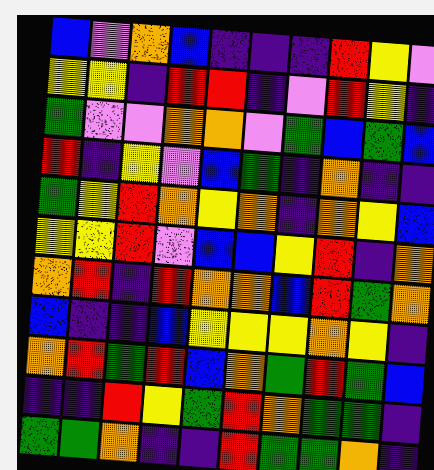[["blue", "violet", "orange", "blue", "indigo", "indigo", "indigo", "red", "yellow", "violet"], ["yellow", "yellow", "indigo", "red", "red", "indigo", "violet", "red", "yellow", "indigo"], ["green", "violet", "violet", "orange", "orange", "violet", "green", "blue", "green", "blue"], ["red", "indigo", "yellow", "violet", "blue", "green", "indigo", "orange", "indigo", "indigo"], ["green", "yellow", "red", "orange", "yellow", "orange", "indigo", "orange", "yellow", "blue"], ["yellow", "yellow", "red", "violet", "blue", "blue", "yellow", "red", "indigo", "orange"], ["orange", "red", "indigo", "red", "orange", "orange", "blue", "red", "green", "orange"], ["blue", "indigo", "indigo", "blue", "yellow", "yellow", "yellow", "orange", "yellow", "indigo"], ["orange", "red", "green", "red", "blue", "orange", "green", "red", "green", "blue"], ["indigo", "indigo", "red", "yellow", "green", "red", "orange", "green", "green", "indigo"], ["green", "green", "orange", "indigo", "indigo", "red", "green", "green", "orange", "indigo"]]